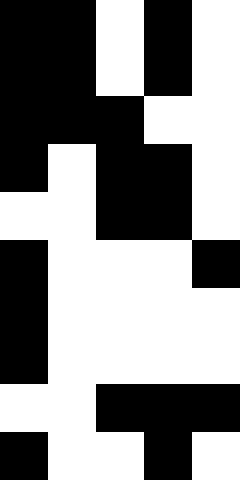[["black", "black", "white", "black", "white"], ["black", "black", "white", "black", "white"], ["black", "black", "black", "white", "white"], ["black", "white", "black", "black", "white"], ["white", "white", "black", "black", "white"], ["black", "white", "white", "white", "black"], ["black", "white", "white", "white", "white"], ["black", "white", "white", "white", "white"], ["white", "white", "black", "black", "black"], ["black", "white", "white", "black", "white"]]